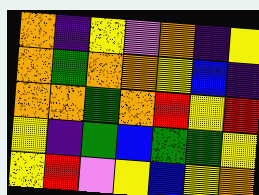[["orange", "indigo", "yellow", "violet", "orange", "indigo", "yellow"], ["orange", "green", "orange", "orange", "yellow", "blue", "indigo"], ["orange", "orange", "green", "orange", "red", "yellow", "red"], ["yellow", "indigo", "green", "blue", "green", "green", "yellow"], ["yellow", "red", "violet", "yellow", "blue", "yellow", "orange"]]